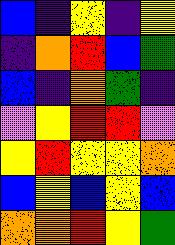[["blue", "indigo", "yellow", "indigo", "yellow"], ["indigo", "orange", "red", "blue", "green"], ["blue", "indigo", "orange", "green", "indigo"], ["violet", "yellow", "red", "red", "violet"], ["yellow", "red", "yellow", "yellow", "orange"], ["blue", "yellow", "blue", "yellow", "blue"], ["orange", "orange", "red", "yellow", "green"]]